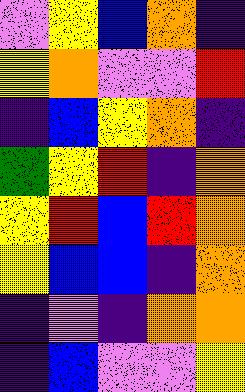[["violet", "yellow", "blue", "orange", "indigo"], ["yellow", "orange", "violet", "violet", "red"], ["indigo", "blue", "yellow", "orange", "indigo"], ["green", "yellow", "red", "indigo", "orange"], ["yellow", "red", "blue", "red", "orange"], ["yellow", "blue", "blue", "indigo", "orange"], ["indigo", "violet", "indigo", "orange", "orange"], ["indigo", "blue", "violet", "violet", "yellow"]]